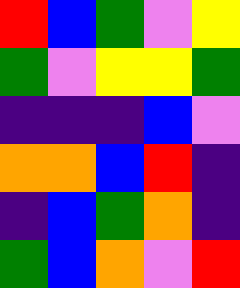[["red", "blue", "green", "violet", "yellow"], ["green", "violet", "yellow", "yellow", "green"], ["indigo", "indigo", "indigo", "blue", "violet"], ["orange", "orange", "blue", "red", "indigo"], ["indigo", "blue", "green", "orange", "indigo"], ["green", "blue", "orange", "violet", "red"]]